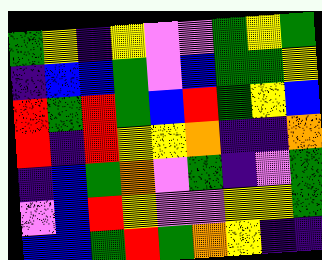[["green", "yellow", "indigo", "yellow", "violet", "violet", "green", "yellow", "green"], ["indigo", "blue", "blue", "green", "violet", "blue", "green", "green", "yellow"], ["red", "green", "red", "green", "blue", "red", "green", "yellow", "blue"], ["red", "indigo", "red", "yellow", "yellow", "orange", "indigo", "indigo", "orange"], ["indigo", "blue", "green", "orange", "violet", "green", "indigo", "violet", "green"], ["violet", "blue", "red", "yellow", "violet", "violet", "yellow", "yellow", "green"], ["blue", "blue", "green", "red", "green", "orange", "yellow", "indigo", "indigo"]]